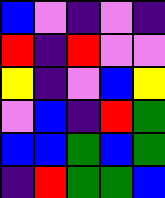[["blue", "violet", "indigo", "violet", "indigo"], ["red", "indigo", "red", "violet", "violet"], ["yellow", "indigo", "violet", "blue", "yellow"], ["violet", "blue", "indigo", "red", "green"], ["blue", "blue", "green", "blue", "green"], ["indigo", "red", "green", "green", "blue"]]